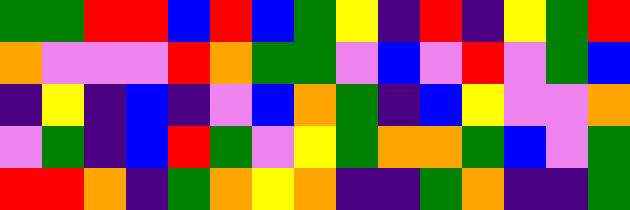[["green", "green", "red", "red", "blue", "red", "blue", "green", "yellow", "indigo", "red", "indigo", "yellow", "green", "red"], ["orange", "violet", "violet", "violet", "red", "orange", "green", "green", "violet", "blue", "violet", "red", "violet", "green", "blue"], ["indigo", "yellow", "indigo", "blue", "indigo", "violet", "blue", "orange", "green", "indigo", "blue", "yellow", "violet", "violet", "orange"], ["violet", "green", "indigo", "blue", "red", "green", "violet", "yellow", "green", "orange", "orange", "green", "blue", "violet", "green"], ["red", "red", "orange", "indigo", "green", "orange", "yellow", "orange", "indigo", "indigo", "green", "orange", "indigo", "indigo", "green"]]